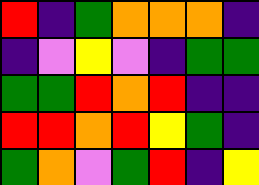[["red", "indigo", "green", "orange", "orange", "orange", "indigo"], ["indigo", "violet", "yellow", "violet", "indigo", "green", "green"], ["green", "green", "red", "orange", "red", "indigo", "indigo"], ["red", "red", "orange", "red", "yellow", "green", "indigo"], ["green", "orange", "violet", "green", "red", "indigo", "yellow"]]